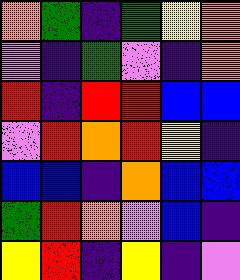[["orange", "green", "indigo", "green", "yellow", "orange"], ["violet", "indigo", "green", "violet", "indigo", "orange"], ["red", "indigo", "red", "red", "blue", "blue"], ["violet", "red", "orange", "red", "yellow", "indigo"], ["blue", "blue", "indigo", "orange", "blue", "blue"], ["green", "red", "orange", "violet", "blue", "indigo"], ["yellow", "red", "indigo", "yellow", "indigo", "violet"]]